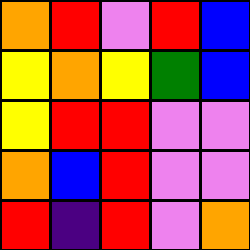[["orange", "red", "violet", "red", "blue"], ["yellow", "orange", "yellow", "green", "blue"], ["yellow", "red", "red", "violet", "violet"], ["orange", "blue", "red", "violet", "violet"], ["red", "indigo", "red", "violet", "orange"]]